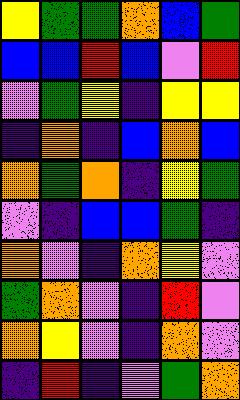[["yellow", "green", "green", "orange", "blue", "green"], ["blue", "blue", "red", "blue", "violet", "red"], ["violet", "green", "yellow", "indigo", "yellow", "yellow"], ["indigo", "orange", "indigo", "blue", "orange", "blue"], ["orange", "green", "orange", "indigo", "yellow", "green"], ["violet", "indigo", "blue", "blue", "green", "indigo"], ["orange", "violet", "indigo", "orange", "yellow", "violet"], ["green", "orange", "violet", "indigo", "red", "violet"], ["orange", "yellow", "violet", "indigo", "orange", "violet"], ["indigo", "red", "indigo", "violet", "green", "orange"]]